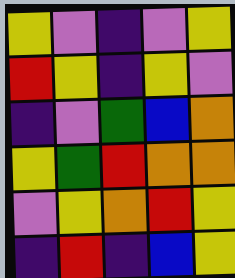[["yellow", "violet", "indigo", "violet", "yellow"], ["red", "yellow", "indigo", "yellow", "violet"], ["indigo", "violet", "green", "blue", "orange"], ["yellow", "green", "red", "orange", "orange"], ["violet", "yellow", "orange", "red", "yellow"], ["indigo", "red", "indigo", "blue", "yellow"]]